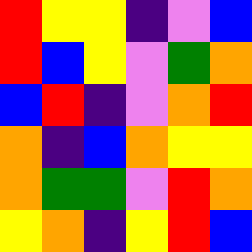[["red", "yellow", "yellow", "indigo", "violet", "blue"], ["red", "blue", "yellow", "violet", "green", "orange"], ["blue", "red", "indigo", "violet", "orange", "red"], ["orange", "indigo", "blue", "orange", "yellow", "yellow"], ["orange", "green", "green", "violet", "red", "orange"], ["yellow", "orange", "indigo", "yellow", "red", "blue"]]